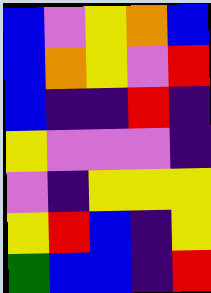[["blue", "violet", "yellow", "orange", "blue"], ["blue", "orange", "yellow", "violet", "red"], ["blue", "indigo", "indigo", "red", "indigo"], ["yellow", "violet", "violet", "violet", "indigo"], ["violet", "indigo", "yellow", "yellow", "yellow"], ["yellow", "red", "blue", "indigo", "yellow"], ["green", "blue", "blue", "indigo", "red"]]